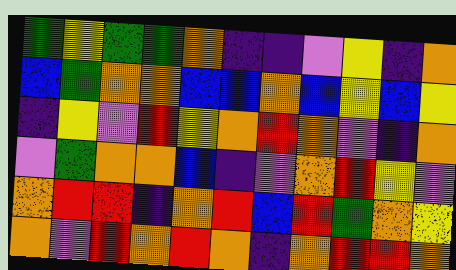[["green", "yellow", "green", "green", "orange", "indigo", "indigo", "violet", "yellow", "indigo", "orange"], ["blue", "green", "orange", "orange", "blue", "blue", "orange", "blue", "yellow", "blue", "yellow"], ["indigo", "yellow", "violet", "red", "yellow", "orange", "red", "orange", "violet", "indigo", "orange"], ["violet", "green", "orange", "orange", "blue", "indigo", "violet", "orange", "red", "yellow", "violet"], ["orange", "red", "red", "indigo", "orange", "red", "blue", "red", "green", "orange", "yellow"], ["orange", "violet", "red", "orange", "red", "orange", "indigo", "orange", "red", "red", "orange"]]